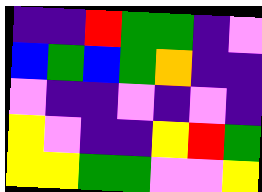[["indigo", "indigo", "red", "green", "green", "indigo", "violet"], ["blue", "green", "blue", "green", "orange", "indigo", "indigo"], ["violet", "indigo", "indigo", "violet", "indigo", "violet", "indigo"], ["yellow", "violet", "indigo", "indigo", "yellow", "red", "green"], ["yellow", "yellow", "green", "green", "violet", "violet", "yellow"]]